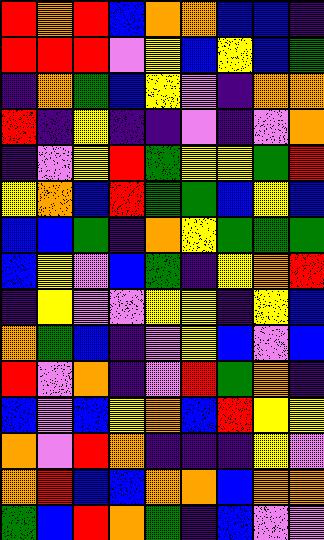[["red", "orange", "red", "blue", "orange", "orange", "blue", "blue", "indigo"], ["red", "red", "red", "violet", "yellow", "blue", "yellow", "blue", "green"], ["indigo", "orange", "green", "blue", "yellow", "violet", "indigo", "orange", "orange"], ["red", "indigo", "yellow", "indigo", "indigo", "violet", "indigo", "violet", "orange"], ["indigo", "violet", "yellow", "red", "green", "yellow", "yellow", "green", "red"], ["yellow", "orange", "blue", "red", "green", "green", "blue", "yellow", "blue"], ["blue", "blue", "green", "indigo", "orange", "yellow", "green", "green", "green"], ["blue", "yellow", "violet", "blue", "green", "indigo", "yellow", "orange", "red"], ["indigo", "yellow", "violet", "violet", "yellow", "yellow", "indigo", "yellow", "blue"], ["orange", "green", "blue", "indigo", "violet", "yellow", "blue", "violet", "blue"], ["red", "violet", "orange", "indigo", "violet", "red", "green", "orange", "indigo"], ["blue", "violet", "blue", "yellow", "orange", "blue", "red", "yellow", "yellow"], ["orange", "violet", "red", "orange", "indigo", "indigo", "indigo", "yellow", "violet"], ["orange", "red", "blue", "blue", "orange", "orange", "blue", "orange", "orange"], ["green", "blue", "red", "orange", "green", "indigo", "blue", "violet", "violet"]]